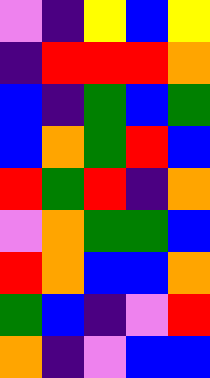[["violet", "indigo", "yellow", "blue", "yellow"], ["indigo", "red", "red", "red", "orange"], ["blue", "indigo", "green", "blue", "green"], ["blue", "orange", "green", "red", "blue"], ["red", "green", "red", "indigo", "orange"], ["violet", "orange", "green", "green", "blue"], ["red", "orange", "blue", "blue", "orange"], ["green", "blue", "indigo", "violet", "red"], ["orange", "indigo", "violet", "blue", "blue"]]